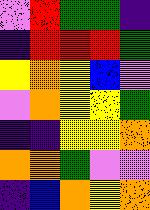[["violet", "red", "green", "green", "indigo"], ["indigo", "red", "red", "red", "green"], ["yellow", "orange", "yellow", "blue", "violet"], ["violet", "orange", "yellow", "yellow", "green"], ["indigo", "indigo", "yellow", "yellow", "orange"], ["orange", "orange", "green", "violet", "violet"], ["indigo", "blue", "orange", "yellow", "orange"]]